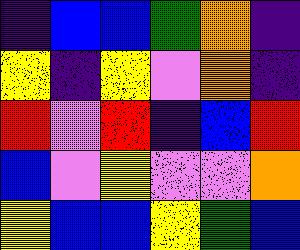[["indigo", "blue", "blue", "green", "orange", "indigo"], ["yellow", "indigo", "yellow", "violet", "orange", "indigo"], ["red", "violet", "red", "indigo", "blue", "red"], ["blue", "violet", "yellow", "violet", "violet", "orange"], ["yellow", "blue", "blue", "yellow", "green", "blue"]]